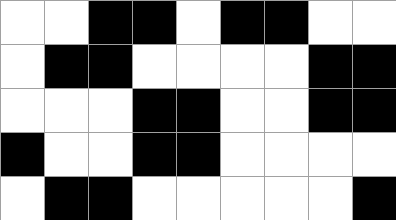[["white", "white", "black", "black", "white", "black", "black", "white", "white"], ["white", "black", "black", "white", "white", "white", "white", "black", "black"], ["white", "white", "white", "black", "black", "white", "white", "black", "black"], ["black", "white", "white", "black", "black", "white", "white", "white", "white"], ["white", "black", "black", "white", "white", "white", "white", "white", "black"]]